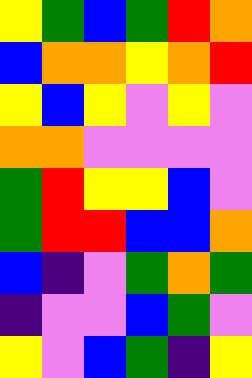[["yellow", "green", "blue", "green", "red", "orange"], ["blue", "orange", "orange", "yellow", "orange", "red"], ["yellow", "blue", "yellow", "violet", "yellow", "violet"], ["orange", "orange", "violet", "violet", "violet", "violet"], ["green", "red", "yellow", "yellow", "blue", "violet"], ["green", "red", "red", "blue", "blue", "orange"], ["blue", "indigo", "violet", "green", "orange", "green"], ["indigo", "violet", "violet", "blue", "green", "violet"], ["yellow", "violet", "blue", "green", "indigo", "yellow"]]